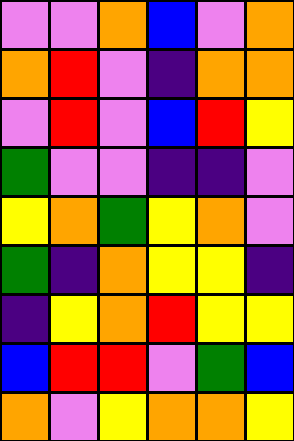[["violet", "violet", "orange", "blue", "violet", "orange"], ["orange", "red", "violet", "indigo", "orange", "orange"], ["violet", "red", "violet", "blue", "red", "yellow"], ["green", "violet", "violet", "indigo", "indigo", "violet"], ["yellow", "orange", "green", "yellow", "orange", "violet"], ["green", "indigo", "orange", "yellow", "yellow", "indigo"], ["indigo", "yellow", "orange", "red", "yellow", "yellow"], ["blue", "red", "red", "violet", "green", "blue"], ["orange", "violet", "yellow", "orange", "orange", "yellow"]]